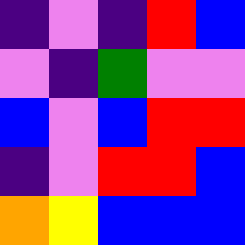[["indigo", "violet", "indigo", "red", "blue"], ["violet", "indigo", "green", "violet", "violet"], ["blue", "violet", "blue", "red", "red"], ["indigo", "violet", "red", "red", "blue"], ["orange", "yellow", "blue", "blue", "blue"]]